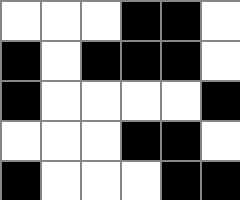[["white", "white", "white", "black", "black", "white"], ["black", "white", "black", "black", "black", "white"], ["black", "white", "white", "white", "white", "black"], ["white", "white", "white", "black", "black", "white"], ["black", "white", "white", "white", "black", "black"]]